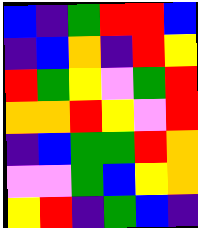[["blue", "indigo", "green", "red", "red", "blue"], ["indigo", "blue", "orange", "indigo", "red", "yellow"], ["red", "green", "yellow", "violet", "green", "red"], ["orange", "orange", "red", "yellow", "violet", "red"], ["indigo", "blue", "green", "green", "red", "orange"], ["violet", "violet", "green", "blue", "yellow", "orange"], ["yellow", "red", "indigo", "green", "blue", "indigo"]]